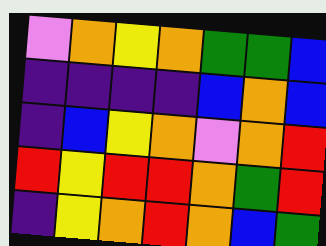[["violet", "orange", "yellow", "orange", "green", "green", "blue"], ["indigo", "indigo", "indigo", "indigo", "blue", "orange", "blue"], ["indigo", "blue", "yellow", "orange", "violet", "orange", "red"], ["red", "yellow", "red", "red", "orange", "green", "red"], ["indigo", "yellow", "orange", "red", "orange", "blue", "green"]]